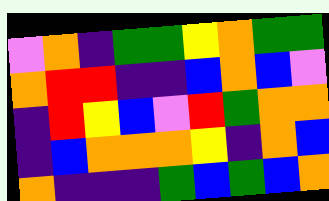[["violet", "orange", "indigo", "green", "green", "yellow", "orange", "green", "green"], ["orange", "red", "red", "indigo", "indigo", "blue", "orange", "blue", "violet"], ["indigo", "red", "yellow", "blue", "violet", "red", "green", "orange", "orange"], ["indigo", "blue", "orange", "orange", "orange", "yellow", "indigo", "orange", "blue"], ["orange", "indigo", "indigo", "indigo", "green", "blue", "green", "blue", "orange"]]